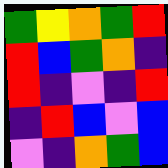[["green", "yellow", "orange", "green", "red"], ["red", "blue", "green", "orange", "indigo"], ["red", "indigo", "violet", "indigo", "red"], ["indigo", "red", "blue", "violet", "blue"], ["violet", "indigo", "orange", "green", "blue"]]